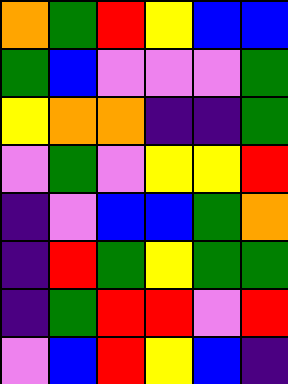[["orange", "green", "red", "yellow", "blue", "blue"], ["green", "blue", "violet", "violet", "violet", "green"], ["yellow", "orange", "orange", "indigo", "indigo", "green"], ["violet", "green", "violet", "yellow", "yellow", "red"], ["indigo", "violet", "blue", "blue", "green", "orange"], ["indigo", "red", "green", "yellow", "green", "green"], ["indigo", "green", "red", "red", "violet", "red"], ["violet", "blue", "red", "yellow", "blue", "indigo"]]